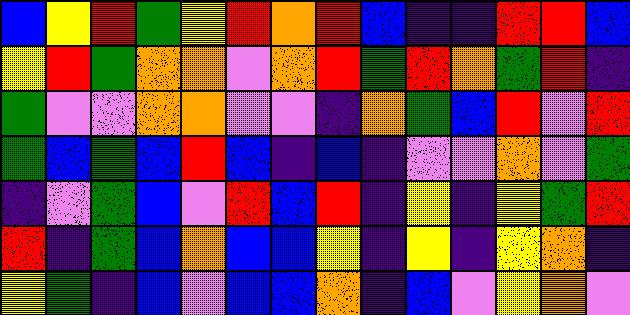[["blue", "yellow", "red", "green", "yellow", "red", "orange", "red", "blue", "indigo", "indigo", "red", "red", "blue"], ["yellow", "red", "green", "orange", "orange", "violet", "orange", "red", "green", "red", "orange", "green", "red", "indigo"], ["green", "violet", "violet", "orange", "orange", "violet", "violet", "indigo", "orange", "green", "blue", "red", "violet", "red"], ["green", "blue", "green", "blue", "red", "blue", "indigo", "blue", "indigo", "violet", "violet", "orange", "violet", "green"], ["indigo", "violet", "green", "blue", "violet", "red", "blue", "red", "indigo", "yellow", "indigo", "yellow", "green", "red"], ["red", "indigo", "green", "blue", "orange", "blue", "blue", "yellow", "indigo", "yellow", "indigo", "yellow", "orange", "indigo"], ["yellow", "green", "indigo", "blue", "violet", "blue", "blue", "orange", "indigo", "blue", "violet", "yellow", "orange", "violet"]]